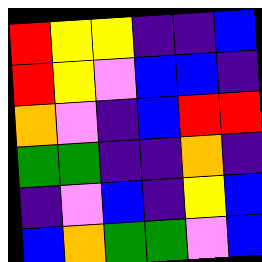[["red", "yellow", "yellow", "indigo", "indigo", "blue"], ["red", "yellow", "violet", "blue", "blue", "indigo"], ["orange", "violet", "indigo", "blue", "red", "red"], ["green", "green", "indigo", "indigo", "orange", "indigo"], ["indigo", "violet", "blue", "indigo", "yellow", "blue"], ["blue", "orange", "green", "green", "violet", "blue"]]